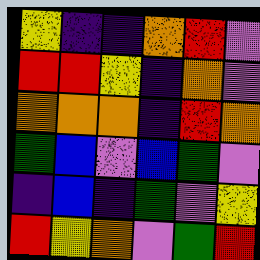[["yellow", "indigo", "indigo", "orange", "red", "violet"], ["red", "red", "yellow", "indigo", "orange", "violet"], ["orange", "orange", "orange", "indigo", "red", "orange"], ["green", "blue", "violet", "blue", "green", "violet"], ["indigo", "blue", "indigo", "green", "violet", "yellow"], ["red", "yellow", "orange", "violet", "green", "red"]]